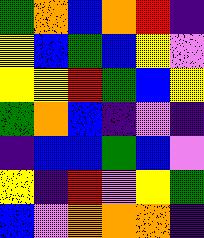[["green", "orange", "blue", "orange", "red", "indigo"], ["yellow", "blue", "green", "blue", "yellow", "violet"], ["yellow", "yellow", "red", "green", "blue", "yellow"], ["green", "orange", "blue", "indigo", "violet", "indigo"], ["indigo", "blue", "blue", "green", "blue", "violet"], ["yellow", "indigo", "red", "violet", "yellow", "green"], ["blue", "violet", "orange", "orange", "orange", "indigo"]]